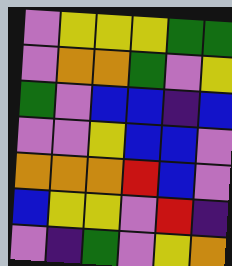[["violet", "yellow", "yellow", "yellow", "green", "green"], ["violet", "orange", "orange", "green", "violet", "yellow"], ["green", "violet", "blue", "blue", "indigo", "blue"], ["violet", "violet", "yellow", "blue", "blue", "violet"], ["orange", "orange", "orange", "red", "blue", "violet"], ["blue", "yellow", "yellow", "violet", "red", "indigo"], ["violet", "indigo", "green", "violet", "yellow", "orange"]]